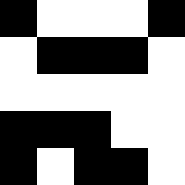[["black", "white", "white", "white", "black"], ["white", "black", "black", "black", "white"], ["white", "white", "white", "white", "white"], ["black", "black", "black", "white", "white"], ["black", "white", "black", "black", "white"]]